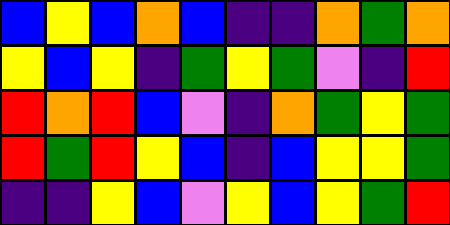[["blue", "yellow", "blue", "orange", "blue", "indigo", "indigo", "orange", "green", "orange"], ["yellow", "blue", "yellow", "indigo", "green", "yellow", "green", "violet", "indigo", "red"], ["red", "orange", "red", "blue", "violet", "indigo", "orange", "green", "yellow", "green"], ["red", "green", "red", "yellow", "blue", "indigo", "blue", "yellow", "yellow", "green"], ["indigo", "indigo", "yellow", "blue", "violet", "yellow", "blue", "yellow", "green", "red"]]